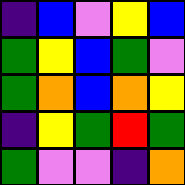[["indigo", "blue", "violet", "yellow", "blue"], ["green", "yellow", "blue", "green", "violet"], ["green", "orange", "blue", "orange", "yellow"], ["indigo", "yellow", "green", "red", "green"], ["green", "violet", "violet", "indigo", "orange"]]